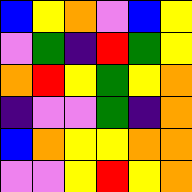[["blue", "yellow", "orange", "violet", "blue", "yellow"], ["violet", "green", "indigo", "red", "green", "yellow"], ["orange", "red", "yellow", "green", "yellow", "orange"], ["indigo", "violet", "violet", "green", "indigo", "orange"], ["blue", "orange", "yellow", "yellow", "orange", "orange"], ["violet", "violet", "yellow", "red", "yellow", "orange"]]